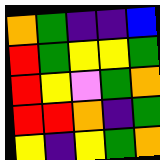[["orange", "green", "indigo", "indigo", "blue"], ["red", "green", "yellow", "yellow", "green"], ["red", "yellow", "violet", "green", "orange"], ["red", "red", "orange", "indigo", "green"], ["yellow", "indigo", "yellow", "green", "orange"]]